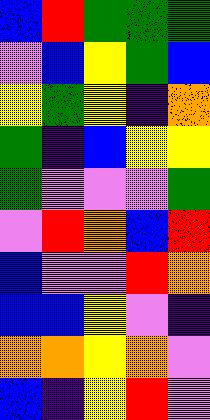[["blue", "red", "green", "green", "green"], ["violet", "blue", "yellow", "green", "blue"], ["yellow", "green", "yellow", "indigo", "orange"], ["green", "indigo", "blue", "yellow", "yellow"], ["green", "violet", "violet", "violet", "green"], ["violet", "red", "orange", "blue", "red"], ["blue", "violet", "violet", "red", "orange"], ["blue", "blue", "yellow", "violet", "indigo"], ["orange", "orange", "yellow", "orange", "violet"], ["blue", "indigo", "yellow", "red", "violet"]]